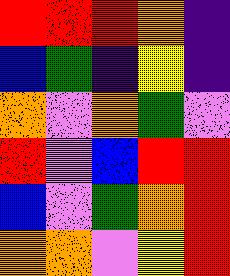[["red", "red", "red", "orange", "indigo"], ["blue", "green", "indigo", "yellow", "indigo"], ["orange", "violet", "orange", "green", "violet"], ["red", "violet", "blue", "red", "red"], ["blue", "violet", "green", "orange", "red"], ["orange", "orange", "violet", "yellow", "red"]]